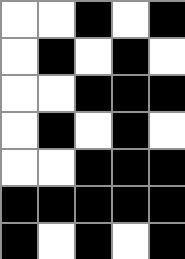[["white", "white", "black", "white", "black"], ["white", "black", "white", "black", "white"], ["white", "white", "black", "black", "black"], ["white", "black", "white", "black", "white"], ["white", "white", "black", "black", "black"], ["black", "black", "black", "black", "black"], ["black", "white", "black", "white", "black"]]